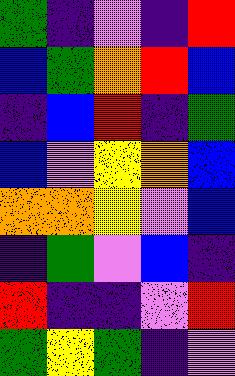[["green", "indigo", "violet", "indigo", "red"], ["blue", "green", "orange", "red", "blue"], ["indigo", "blue", "red", "indigo", "green"], ["blue", "violet", "yellow", "orange", "blue"], ["orange", "orange", "yellow", "violet", "blue"], ["indigo", "green", "violet", "blue", "indigo"], ["red", "indigo", "indigo", "violet", "red"], ["green", "yellow", "green", "indigo", "violet"]]